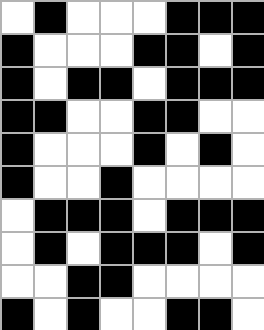[["white", "black", "white", "white", "white", "black", "black", "black"], ["black", "white", "white", "white", "black", "black", "white", "black"], ["black", "white", "black", "black", "white", "black", "black", "black"], ["black", "black", "white", "white", "black", "black", "white", "white"], ["black", "white", "white", "white", "black", "white", "black", "white"], ["black", "white", "white", "black", "white", "white", "white", "white"], ["white", "black", "black", "black", "white", "black", "black", "black"], ["white", "black", "white", "black", "black", "black", "white", "black"], ["white", "white", "black", "black", "white", "white", "white", "white"], ["black", "white", "black", "white", "white", "black", "black", "white"]]